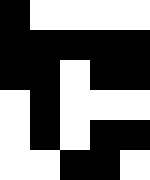[["black", "white", "white", "white", "white"], ["black", "black", "black", "black", "black"], ["black", "black", "white", "black", "black"], ["white", "black", "white", "white", "white"], ["white", "black", "white", "black", "black"], ["white", "white", "black", "black", "white"]]